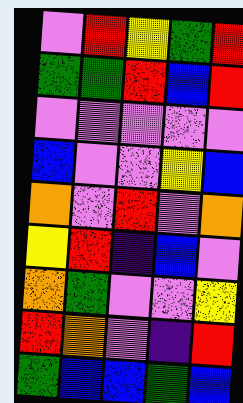[["violet", "red", "yellow", "green", "red"], ["green", "green", "red", "blue", "red"], ["violet", "violet", "violet", "violet", "violet"], ["blue", "violet", "violet", "yellow", "blue"], ["orange", "violet", "red", "violet", "orange"], ["yellow", "red", "indigo", "blue", "violet"], ["orange", "green", "violet", "violet", "yellow"], ["red", "orange", "violet", "indigo", "red"], ["green", "blue", "blue", "green", "blue"]]